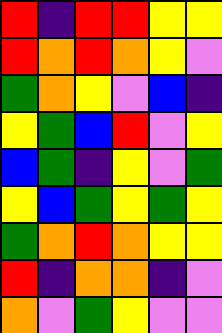[["red", "indigo", "red", "red", "yellow", "yellow"], ["red", "orange", "red", "orange", "yellow", "violet"], ["green", "orange", "yellow", "violet", "blue", "indigo"], ["yellow", "green", "blue", "red", "violet", "yellow"], ["blue", "green", "indigo", "yellow", "violet", "green"], ["yellow", "blue", "green", "yellow", "green", "yellow"], ["green", "orange", "red", "orange", "yellow", "yellow"], ["red", "indigo", "orange", "orange", "indigo", "violet"], ["orange", "violet", "green", "yellow", "violet", "violet"]]